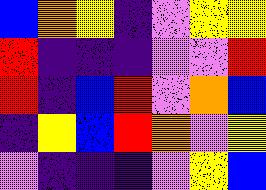[["blue", "orange", "yellow", "indigo", "violet", "yellow", "yellow"], ["red", "indigo", "indigo", "indigo", "violet", "violet", "red"], ["red", "indigo", "blue", "red", "violet", "orange", "blue"], ["indigo", "yellow", "blue", "red", "orange", "violet", "yellow"], ["violet", "indigo", "indigo", "indigo", "violet", "yellow", "blue"]]